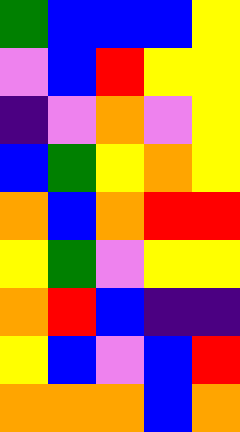[["green", "blue", "blue", "blue", "yellow"], ["violet", "blue", "red", "yellow", "yellow"], ["indigo", "violet", "orange", "violet", "yellow"], ["blue", "green", "yellow", "orange", "yellow"], ["orange", "blue", "orange", "red", "red"], ["yellow", "green", "violet", "yellow", "yellow"], ["orange", "red", "blue", "indigo", "indigo"], ["yellow", "blue", "violet", "blue", "red"], ["orange", "orange", "orange", "blue", "orange"]]